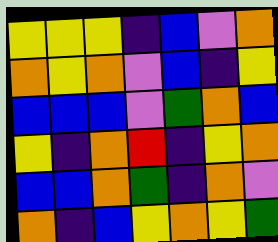[["yellow", "yellow", "yellow", "indigo", "blue", "violet", "orange"], ["orange", "yellow", "orange", "violet", "blue", "indigo", "yellow"], ["blue", "blue", "blue", "violet", "green", "orange", "blue"], ["yellow", "indigo", "orange", "red", "indigo", "yellow", "orange"], ["blue", "blue", "orange", "green", "indigo", "orange", "violet"], ["orange", "indigo", "blue", "yellow", "orange", "yellow", "green"]]